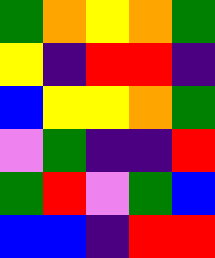[["green", "orange", "yellow", "orange", "green"], ["yellow", "indigo", "red", "red", "indigo"], ["blue", "yellow", "yellow", "orange", "green"], ["violet", "green", "indigo", "indigo", "red"], ["green", "red", "violet", "green", "blue"], ["blue", "blue", "indigo", "red", "red"]]